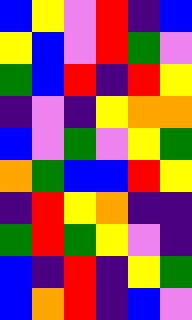[["blue", "yellow", "violet", "red", "indigo", "blue"], ["yellow", "blue", "violet", "red", "green", "violet"], ["green", "blue", "red", "indigo", "red", "yellow"], ["indigo", "violet", "indigo", "yellow", "orange", "orange"], ["blue", "violet", "green", "violet", "yellow", "green"], ["orange", "green", "blue", "blue", "red", "yellow"], ["indigo", "red", "yellow", "orange", "indigo", "indigo"], ["green", "red", "green", "yellow", "violet", "indigo"], ["blue", "indigo", "red", "indigo", "yellow", "green"], ["blue", "orange", "red", "indigo", "blue", "violet"]]